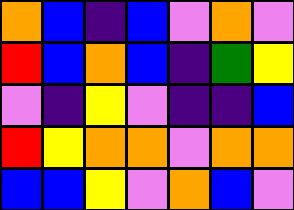[["orange", "blue", "indigo", "blue", "violet", "orange", "violet"], ["red", "blue", "orange", "blue", "indigo", "green", "yellow"], ["violet", "indigo", "yellow", "violet", "indigo", "indigo", "blue"], ["red", "yellow", "orange", "orange", "violet", "orange", "orange"], ["blue", "blue", "yellow", "violet", "orange", "blue", "violet"]]